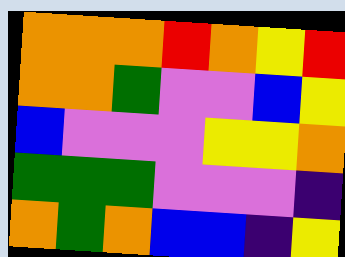[["orange", "orange", "orange", "red", "orange", "yellow", "red"], ["orange", "orange", "green", "violet", "violet", "blue", "yellow"], ["blue", "violet", "violet", "violet", "yellow", "yellow", "orange"], ["green", "green", "green", "violet", "violet", "violet", "indigo"], ["orange", "green", "orange", "blue", "blue", "indigo", "yellow"]]